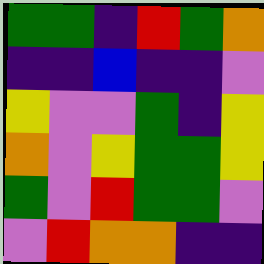[["green", "green", "indigo", "red", "green", "orange"], ["indigo", "indigo", "blue", "indigo", "indigo", "violet"], ["yellow", "violet", "violet", "green", "indigo", "yellow"], ["orange", "violet", "yellow", "green", "green", "yellow"], ["green", "violet", "red", "green", "green", "violet"], ["violet", "red", "orange", "orange", "indigo", "indigo"]]